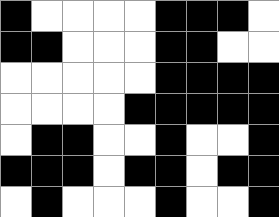[["black", "white", "white", "white", "white", "black", "black", "black", "white"], ["black", "black", "white", "white", "white", "black", "black", "white", "white"], ["white", "white", "white", "white", "white", "black", "black", "black", "black"], ["white", "white", "white", "white", "black", "black", "black", "black", "black"], ["white", "black", "black", "white", "white", "black", "white", "white", "black"], ["black", "black", "black", "white", "black", "black", "white", "black", "black"], ["white", "black", "white", "white", "white", "black", "white", "white", "black"]]